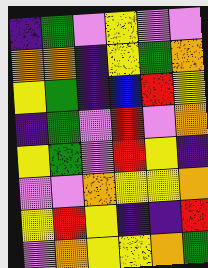[["indigo", "green", "violet", "yellow", "violet", "violet"], ["orange", "orange", "indigo", "yellow", "green", "orange"], ["yellow", "green", "indigo", "blue", "red", "yellow"], ["indigo", "green", "violet", "red", "violet", "orange"], ["yellow", "green", "violet", "red", "yellow", "indigo"], ["violet", "violet", "orange", "yellow", "yellow", "orange"], ["yellow", "red", "yellow", "indigo", "indigo", "red"], ["violet", "orange", "yellow", "yellow", "orange", "green"]]